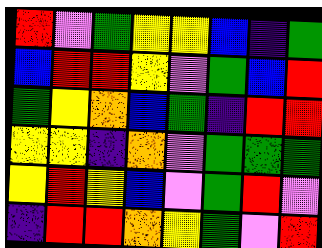[["red", "violet", "green", "yellow", "yellow", "blue", "indigo", "green"], ["blue", "red", "red", "yellow", "violet", "green", "blue", "red"], ["green", "yellow", "orange", "blue", "green", "indigo", "red", "red"], ["yellow", "yellow", "indigo", "orange", "violet", "green", "green", "green"], ["yellow", "red", "yellow", "blue", "violet", "green", "red", "violet"], ["indigo", "red", "red", "orange", "yellow", "green", "violet", "red"]]